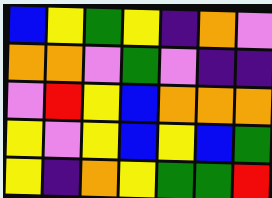[["blue", "yellow", "green", "yellow", "indigo", "orange", "violet"], ["orange", "orange", "violet", "green", "violet", "indigo", "indigo"], ["violet", "red", "yellow", "blue", "orange", "orange", "orange"], ["yellow", "violet", "yellow", "blue", "yellow", "blue", "green"], ["yellow", "indigo", "orange", "yellow", "green", "green", "red"]]